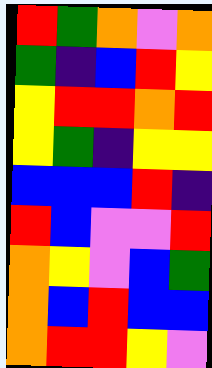[["red", "green", "orange", "violet", "orange"], ["green", "indigo", "blue", "red", "yellow"], ["yellow", "red", "red", "orange", "red"], ["yellow", "green", "indigo", "yellow", "yellow"], ["blue", "blue", "blue", "red", "indigo"], ["red", "blue", "violet", "violet", "red"], ["orange", "yellow", "violet", "blue", "green"], ["orange", "blue", "red", "blue", "blue"], ["orange", "red", "red", "yellow", "violet"]]